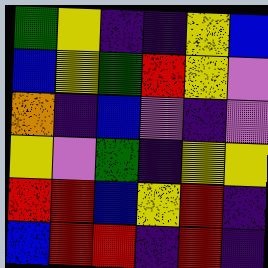[["green", "yellow", "indigo", "indigo", "yellow", "blue"], ["blue", "yellow", "green", "red", "yellow", "violet"], ["orange", "indigo", "blue", "violet", "indigo", "violet"], ["yellow", "violet", "green", "indigo", "yellow", "yellow"], ["red", "red", "blue", "yellow", "red", "indigo"], ["blue", "red", "red", "indigo", "red", "indigo"]]